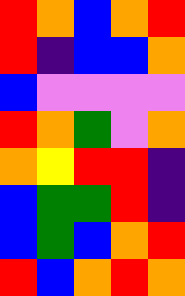[["red", "orange", "blue", "orange", "red"], ["red", "indigo", "blue", "blue", "orange"], ["blue", "violet", "violet", "violet", "violet"], ["red", "orange", "green", "violet", "orange"], ["orange", "yellow", "red", "red", "indigo"], ["blue", "green", "green", "red", "indigo"], ["blue", "green", "blue", "orange", "red"], ["red", "blue", "orange", "red", "orange"]]